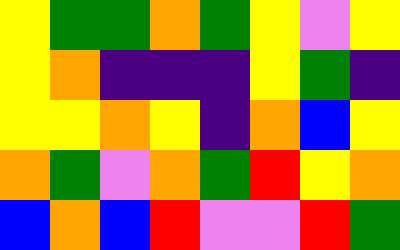[["yellow", "green", "green", "orange", "green", "yellow", "violet", "yellow"], ["yellow", "orange", "indigo", "indigo", "indigo", "yellow", "green", "indigo"], ["yellow", "yellow", "orange", "yellow", "indigo", "orange", "blue", "yellow"], ["orange", "green", "violet", "orange", "green", "red", "yellow", "orange"], ["blue", "orange", "blue", "red", "violet", "violet", "red", "green"]]